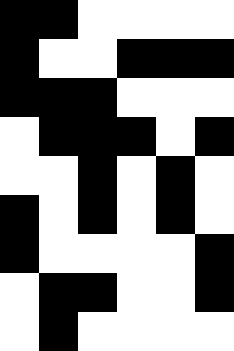[["black", "black", "white", "white", "white", "white"], ["black", "white", "white", "black", "black", "black"], ["black", "black", "black", "white", "white", "white"], ["white", "black", "black", "black", "white", "black"], ["white", "white", "black", "white", "black", "white"], ["black", "white", "black", "white", "black", "white"], ["black", "white", "white", "white", "white", "black"], ["white", "black", "black", "white", "white", "black"], ["white", "black", "white", "white", "white", "white"]]